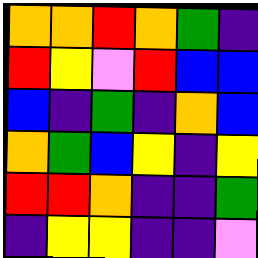[["orange", "orange", "red", "orange", "green", "indigo"], ["red", "yellow", "violet", "red", "blue", "blue"], ["blue", "indigo", "green", "indigo", "orange", "blue"], ["orange", "green", "blue", "yellow", "indigo", "yellow"], ["red", "red", "orange", "indigo", "indigo", "green"], ["indigo", "yellow", "yellow", "indigo", "indigo", "violet"]]